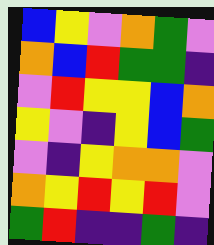[["blue", "yellow", "violet", "orange", "green", "violet"], ["orange", "blue", "red", "green", "green", "indigo"], ["violet", "red", "yellow", "yellow", "blue", "orange"], ["yellow", "violet", "indigo", "yellow", "blue", "green"], ["violet", "indigo", "yellow", "orange", "orange", "violet"], ["orange", "yellow", "red", "yellow", "red", "violet"], ["green", "red", "indigo", "indigo", "green", "indigo"]]